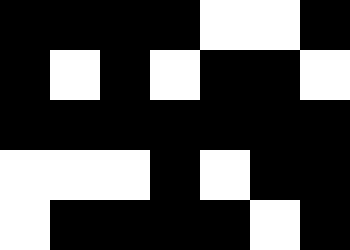[["black", "black", "black", "black", "white", "white", "black"], ["black", "white", "black", "white", "black", "black", "white"], ["black", "black", "black", "black", "black", "black", "black"], ["white", "white", "white", "black", "white", "black", "black"], ["white", "black", "black", "black", "black", "white", "black"]]